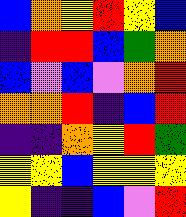[["blue", "orange", "yellow", "red", "yellow", "blue"], ["indigo", "red", "red", "blue", "green", "orange"], ["blue", "violet", "blue", "violet", "orange", "red"], ["orange", "orange", "red", "indigo", "blue", "red"], ["indigo", "indigo", "orange", "yellow", "red", "green"], ["yellow", "yellow", "blue", "yellow", "yellow", "yellow"], ["yellow", "indigo", "indigo", "blue", "violet", "red"]]